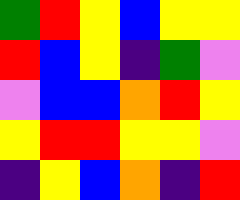[["green", "red", "yellow", "blue", "yellow", "yellow"], ["red", "blue", "yellow", "indigo", "green", "violet"], ["violet", "blue", "blue", "orange", "red", "yellow"], ["yellow", "red", "red", "yellow", "yellow", "violet"], ["indigo", "yellow", "blue", "orange", "indigo", "red"]]